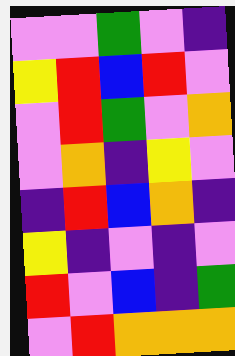[["violet", "violet", "green", "violet", "indigo"], ["yellow", "red", "blue", "red", "violet"], ["violet", "red", "green", "violet", "orange"], ["violet", "orange", "indigo", "yellow", "violet"], ["indigo", "red", "blue", "orange", "indigo"], ["yellow", "indigo", "violet", "indigo", "violet"], ["red", "violet", "blue", "indigo", "green"], ["violet", "red", "orange", "orange", "orange"]]